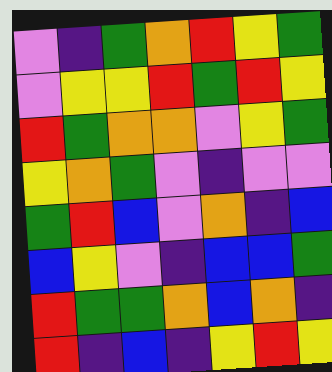[["violet", "indigo", "green", "orange", "red", "yellow", "green"], ["violet", "yellow", "yellow", "red", "green", "red", "yellow"], ["red", "green", "orange", "orange", "violet", "yellow", "green"], ["yellow", "orange", "green", "violet", "indigo", "violet", "violet"], ["green", "red", "blue", "violet", "orange", "indigo", "blue"], ["blue", "yellow", "violet", "indigo", "blue", "blue", "green"], ["red", "green", "green", "orange", "blue", "orange", "indigo"], ["red", "indigo", "blue", "indigo", "yellow", "red", "yellow"]]